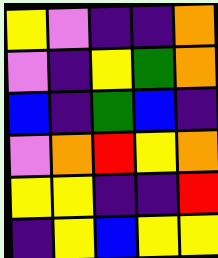[["yellow", "violet", "indigo", "indigo", "orange"], ["violet", "indigo", "yellow", "green", "orange"], ["blue", "indigo", "green", "blue", "indigo"], ["violet", "orange", "red", "yellow", "orange"], ["yellow", "yellow", "indigo", "indigo", "red"], ["indigo", "yellow", "blue", "yellow", "yellow"]]